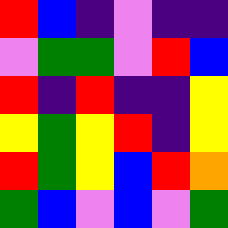[["red", "blue", "indigo", "violet", "indigo", "indigo"], ["violet", "green", "green", "violet", "red", "blue"], ["red", "indigo", "red", "indigo", "indigo", "yellow"], ["yellow", "green", "yellow", "red", "indigo", "yellow"], ["red", "green", "yellow", "blue", "red", "orange"], ["green", "blue", "violet", "blue", "violet", "green"]]